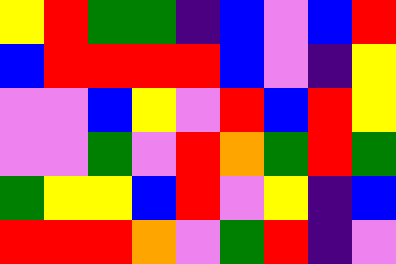[["yellow", "red", "green", "green", "indigo", "blue", "violet", "blue", "red"], ["blue", "red", "red", "red", "red", "blue", "violet", "indigo", "yellow"], ["violet", "violet", "blue", "yellow", "violet", "red", "blue", "red", "yellow"], ["violet", "violet", "green", "violet", "red", "orange", "green", "red", "green"], ["green", "yellow", "yellow", "blue", "red", "violet", "yellow", "indigo", "blue"], ["red", "red", "red", "orange", "violet", "green", "red", "indigo", "violet"]]